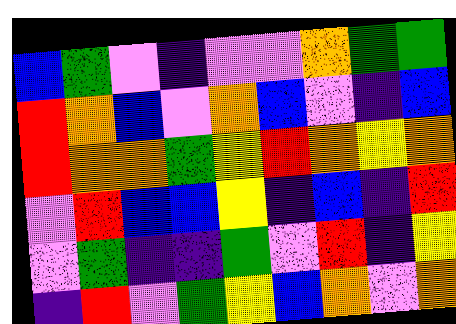[["blue", "green", "violet", "indigo", "violet", "violet", "orange", "green", "green"], ["red", "orange", "blue", "violet", "orange", "blue", "violet", "indigo", "blue"], ["red", "orange", "orange", "green", "yellow", "red", "orange", "yellow", "orange"], ["violet", "red", "blue", "blue", "yellow", "indigo", "blue", "indigo", "red"], ["violet", "green", "indigo", "indigo", "green", "violet", "red", "indigo", "yellow"], ["indigo", "red", "violet", "green", "yellow", "blue", "orange", "violet", "orange"]]